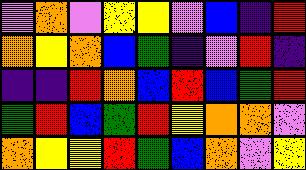[["violet", "orange", "violet", "yellow", "yellow", "violet", "blue", "indigo", "red"], ["orange", "yellow", "orange", "blue", "green", "indigo", "violet", "red", "indigo"], ["indigo", "indigo", "red", "orange", "blue", "red", "blue", "green", "red"], ["green", "red", "blue", "green", "red", "yellow", "orange", "orange", "violet"], ["orange", "yellow", "yellow", "red", "green", "blue", "orange", "violet", "yellow"]]